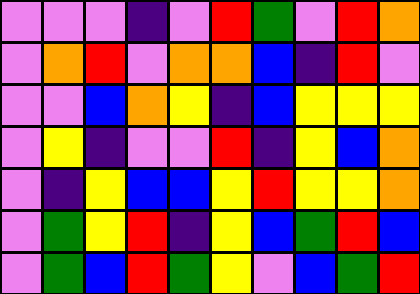[["violet", "violet", "violet", "indigo", "violet", "red", "green", "violet", "red", "orange"], ["violet", "orange", "red", "violet", "orange", "orange", "blue", "indigo", "red", "violet"], ["violet", "violet", "blue", "orange", "yellow", "indigo", "blue", "yellow", "yellow", "yellow"], ["violet", "yellow", "indigo", "violet", "violet", "red", "indigo", "yellow", "blue", "orange"], ["violet", "indigo", "yellow", "blue", "blue", "yellow", "red", "yellow", "yellow", "orange"], ["violet", "green", "yellow", "red", "indigo", "yellow", "blue", "green", "red", "blue"], ["violet", "green", "blue", "red", "green", "yellow", "violet", "blue", "green", "red"]]